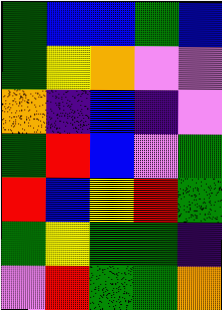[["green", "blue", "blue", "green", "blue"], ["green", "yellow", "orange", "violet", "violet"], ["orange", "indigo", "blue", "indigo", "violet"], ["green", "red", "blue", "violet", "green"], ["red", "blue", "yellow", "red", "green"], ["green", "yellow", "green", "green", "indigo"], ["violet", "red", "green", "green", "orange"]]